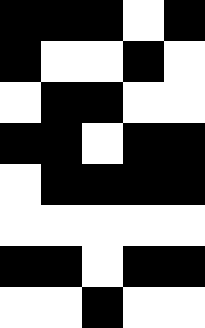[["black", "black", "black", "white", "black"], ["black", "white", "white", "black", "white"], ["white", "black", "black", "white", "white"], ["black", "black", "white", "black", "black"], ["white", "black", "black", "black", "black"], ["white", "white", "white", "white", "white"], ["black", "black", "white", "black", "black"], ["white", "white", "black", "white", "white"]]